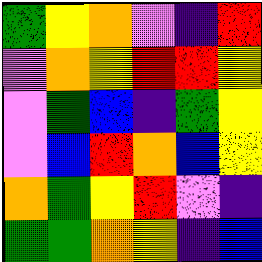[["green", "yellow", "orange", "violet", "indigo", "red"], ["violet", "orange", "yellow", "red", "red", "yellow"], ["violet", "green", "blue", "indigo", "green", "yellow"], ["violet", "blue", "red", "orange", "blue", "yellow"], ["orange", "green", "yellow", "red", "violet", "indigo"], ["green", "green", "orange", "yellow", "indigo", "blue"]]